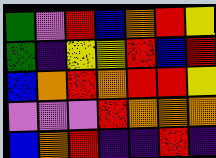[["green", "violet", "red", "blue", "orange", "red", "yellow"], ["green", "indigo", "yellow", "yellow", "red", "blue", "red"], ["blue", "orange", "red", "orange", "red", "red", "yellow"], ["violet", "violet", "violet", "red", "orange", "orange", "orange"], ["blue", "orange", "red", "indigo", "indigo", "red", "indigo"]]